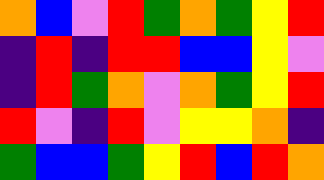[["orange", "blue", "violet", "red", "green", "orange", "green", "yellow", "red"], ["indigo", "red", "indigo", "red", "red", "blue", "blue", "yellow", "violet"], ["indigo", "red", "green", "orange", "violet", "orange", "green", "yellow", "red"], ["red", "violet", "indigo", "red", "violet", "yellow", "yellow", "orange", "indigo"], ["green", "blue", "blue", "green", "yellow", "red", "blue", "red", "orange"]]